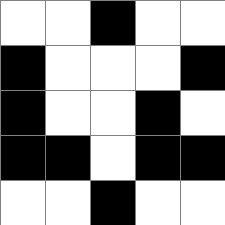[["white", "white", "black", "white", "white"], ["black", "white", "white", "white", "black"], ["black", "white", "white", "black", "white"], ["black", "black", "white", "black", "black"], ["white", "white", "black", "white", "white"]]